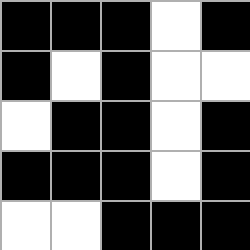[["black", "black", "black", "white", "black"], ["black", "white", "black", "white", "white"], ["white", "black", "black", "white", "black"], ["black", "black", "black", "white", "black"], ["white", "white", "black", "black", "black"]]